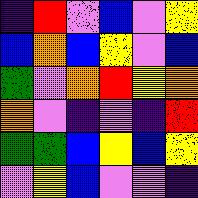[["indigo", "red", "violet", "blue", "violet", "yellow"], ["blue", "orange", "blue", "yellow", "violet", "blue"], ["green", "violet", "orange", "red", "yellow", "orange"], ["orange", "violet", "indigo", "violet", "indigo", "red"], ["green", "green", "blue", "yellow", "blue", "yellow"], ["violet", "yellow", "blue", "violet", "violet", "indigo"]]